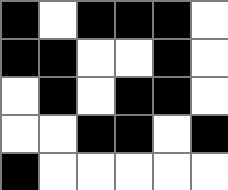[["black", "white", "black", "black", "black", "white"], ["black", "black", "white", "white", "black", "white"], ["white", "black", "white", "black", "black", "white"], ["white", "white", "black", "black", "white", "black"], ["black", "white", "white", "white", "white", "white"]]